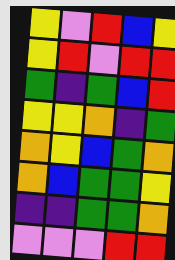[["yellow", "violet", "red", "blue", "yellow"], ["yellow", "red", "violet", "red", "red"], ["green", "indigo", "green", "blue", "red"], ["yellow", "yellow", "orange", "indigo", "green"], ["orange", "yellow", "blue", "green", "orange"], ["orange", "blue", "green", "green", "yellow"], ["indigo", "indigo", "green", "green", "orange"], ["violet", "violet", "violet", "red", "red"]]